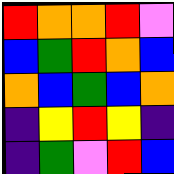[["red", "orange", "orange", "red", "violet"], ["blue", "green", "red", "orange", "blue"], ["orange", "blue", "green", "blue", "orange"], ["indigo", "yellow", "red", "yellow", "indigo"], ["indigo", "green", "violet", "red", "blue"]]